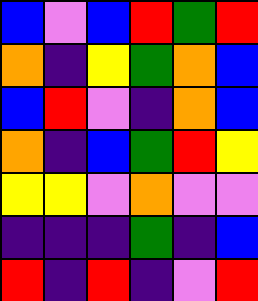[["blue", "violet", "blue", "red", "green", "red"], ["orange", "indigo", "yellow", "green", "orange", "blue"], ["blue", "red", "violet", "indigo", "orange", "blue"], ["orange", "indigo", "blue", "green", "red", "yellow"], ["yellow", "yellow", "violet", "orange", "violet", "violet"], ["indigo", "indigo", "indigo", "green", "indigo", "blue"], ["red", "indigo", "red", "indigo", "violet", "red"]]